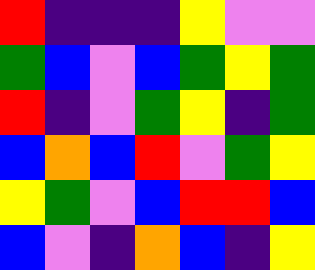[["red", "indigo", "indigo", "indigo", "yellow", "violet", "violet"], ["green", "blue", "violet", "blue", "green", "yellow", "green"], ["red", "indigo", "violet", "green", "yellow", "indigo", "green"], ["blue", "orange", "blue", "red", "violet", "green", "yellow"], ["yellow", "green", "violet", "blue", "red", "red", "blue"], ["blue", "violet", "indigo", "orange", "blue", "indigo", "yellow"]]